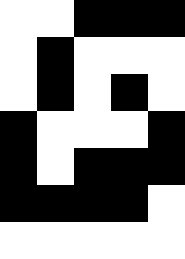[["white", "white", "black", "black", "black"], ["white", "black", "white", "white", "white"], ["white", "black", "white", "black", "white"], ["black", "white", "white", "white", "black"], ["black", "white", "black", "black", "black"], ["black", "black", "black", "black", "white"], ["white", "white", "white", "white", "white"]]